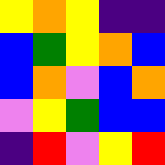[["yellow", "orange", "yellow", "indigo", "indigo"], ["blue", "green", "yellow", "orange", "blue"], ["blue", "orange", "violet", "blue", "orange"], ["violet", "yellow", "green", "blue", "blue"], ["indigo", "red", "violet", "yellow", "red"]]